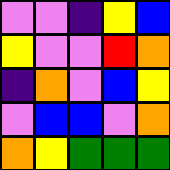[["violet", "violet", "indigo", "yellow", "blue"], ["yellow", "violet", "violet", "red", "orange"], ["indigo", "orange", "violet", "blue", "yellow"], ["violet", "blue", "blue", "violet", "orange"], ["orange", "yellow", "green", "green", "green"]]